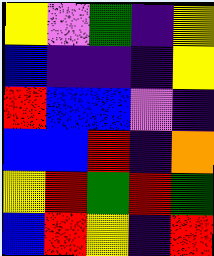[["yellow", "violet", "green", "indigo", "yellow"], ["blue", "indigo", "indigo", "indigo", "yellow"], ["red", "blue", "blue", "violet", "indigo"], ["blue", "blue", "red", "indigo", "orange"], ["yellow", "red", "green", "red", "green"], ["blue", "red", "yellow", "indigo", "red"]]